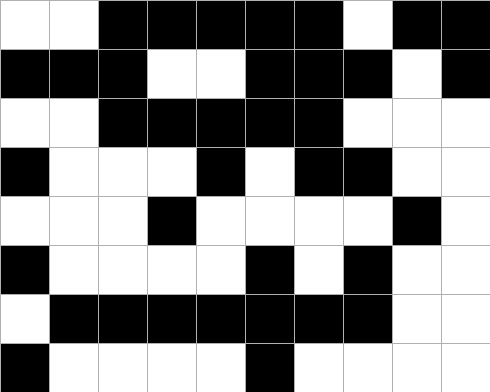[["white", "white", "black", "black", "black", "black", "black", "white", "black", "black"], ["black", "black", "black", "white", "white", "black", "black", "black", "white", "black"], ["white", "white", "black", "black", "black", "black", "black", "white", "white", "white"], ["black", "white", "white", "white", "black", "white", "black", "black", "white", "white"], ["white", "white", "white", "black", "white", "white", "white", "white", "black", "white"], ["black", "white", "white", "white", "white", "black", "white", "black", "white", "white"], ["white", "black", "black", "black", "black", "black", "black", "black", "white", "white"], ["black", "white", "white", "white", "white", "black", "white", "white", "white", "white"]]